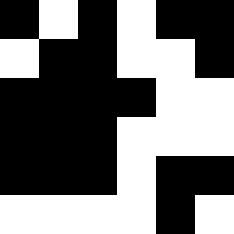[["black", "white", "black", "white", "black", "black"], ["white", "black", "black", "white", "white", "black"], ["black", "black", "black", "black", "white", "white"], ["black", "black", "black", "white", "white", "white"], ["black", "black", "black", "white", "black", "black"], ["white", "white", "white", "white", "black", "white"]]